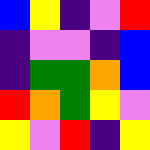[["blue", "yellow", "indigo", "violet", "red"], ["indigo", "violet", "violet", "indigo", "blue"], ["indigo", "green", "green", "orange", "blue"], ["red", "orange", "green", "yellow", "violet"], ["yellow", "violet", "red", "indigo", "yellow"]]